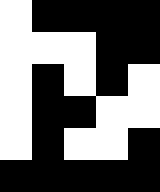[["white", "black", "black", "black", "black"], ["white", "white", "white", "black", "black"], ["white", "black", "white", "black", "white"], ["white", "black", "black", "white", "white"], ["white", "black", "white", "white", "black"], ["black", "black", "black", "black", "black"]]